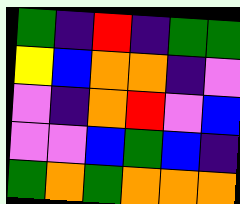[["green", "indigo", "red", "indigo", "green", "green"], ["yellow", "blue", "orange", "orange", "indigo", "violet"], ["violet", "indigo", "orange", "red", "violet", "blue"], ["violet", "violet", "blue", "green", "blue", "indigo"], ["green", "orange", "green", "orange", "orange", "orange"]]